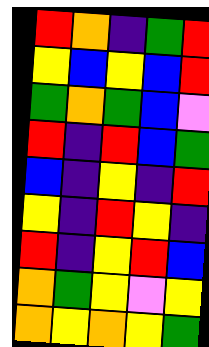[["red", "orange", "indigo", "green", "red"], ["yellow", "blue", "yellow", "blue", "red"], ["green", "orange", "green", "blue", "violet"], ["red", "indigo", "red", "blue", "green"], ["blue", "indigo", "yellow", "indigo", "red"], ["yellow", "indigo", "red", "yellow", "indigo"], ["red", "indigo", "yellow", "red", "blue"], ["orange", "green", "yellow", "violet", "yellow"], ["orange", "yellow", "orange", "yellow", "green"]]